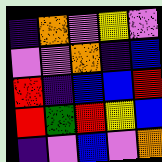[["indigo", "orange", "violet", "yellow", "violet"], ["violet", "violet", "orange", "indigo", "blue"], ["red", "indigo", "blue", "blue", "red"], ["red", "green", "red", "yellow", "blue"], ["indigo", "violet", "blue", "violet", "orange"]]